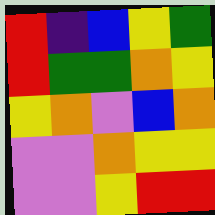[["red", "indigo", "blue", "yellow", "green"], ["red", "green", "green", "orange", "yellow"], ["yellow", "orange", "violet", "blue", "orange"], ["violet", "violet", "orange", "yellow", "yellow"], ["violet", "violet", "yellow", "red", "red"]]